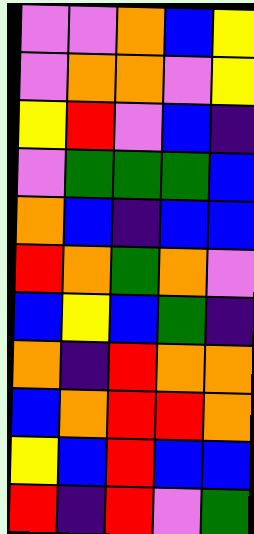[["violet", "violet", "orange", "blue", "yellow"], ["violet", "orange", "orange", "violet", "yellow"], ["yellow", "red", "violet", "blue", "indigo"], ["violet", "green", "green", "green", "blue"], ["orange", "blue", "indigo", "blue", "blue"], ["red", "orange", "green", "orange", "violet"], ["blue", "yellow", "blue", "green", "indigo"], ["orange", "indigo", "red", "orange", "orange"], ["blue", "orange", "red", "red", "orange"], ["yellow", "blue", "red", "blue", "blue"], ["red", "indigo", "red", "violet", "green"]]